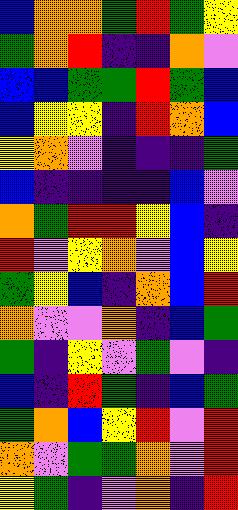[["blue", "orange", "orange", "green", "red", "green", "yellow"], ["green", "orange", "red", "indigo", "indigo", "orange", "violet"], ["blue", "blue", "green", "green", "red", "green", "blue"], ["blue", "yellow", "yellow", "indigo", "red", "orange", "blue"], ["yellow", "orange", "violet", "indigo", "indigo", "indigo", "green"], ["blue", "indigo", "indigo", "indigo", "indigo", "blue", "violet"], ["orange", "green", "red", "red", "yellow", "blue", "indigo"], ["red", "violet", "yellow", "orange", "violet", "blue", "yellow"], ["green", "yellow", "blue", "indigo", "orange", "blue", "red"], ["orange", "violet", "violet", "orange", "indigo", "blue", "green"], ["green", "indigo", "yellow", "violet", "green", "violet", "indigo"], ["blue", "indigo", "red", "green", "indigo", "blue", "green"], ["green", "orange", "blue", "yellow", "red", "violet", "red"], ["orange", "violet", "green", "green", "orange", "violet", "red"], ["yellow", "green", "indigo", "violet", "orange", "indigo", "red"]]